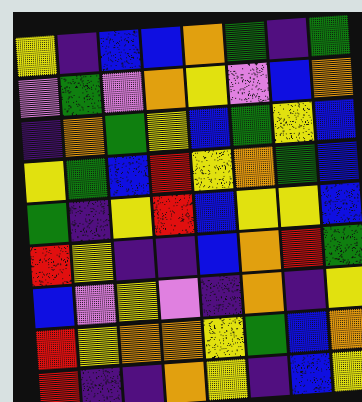[["yellow", "indigo", "blue", "blue", "orange", "green", "indigo", "green"], ["violet", "green", "violet", "orange", "yellow", "violet", "blue", "orange"], ["indigo", "orange", "green", "yellow", "blue", "green", "yellow", "blue"], ["yellow", "green", "blue", "red", "yellow", "orange", "green", "blue"], ["green", "indigo", "yellow", "red", "blue", "yellow", "yellow", "blue"], ["red", "yellow", "indigo", "indigo", "blue", "orange", "red", "green"], ["blue", "violet", "yellow", "violet", "indigo", "orange", "indigo", "yellow"], ["red", "yellow", "orange", "orange", "yellow", "green", "blue", "orange"], ["red", "indigo", "indigo", "orange", "yellow", "indigo", "blue", "yellow"]]